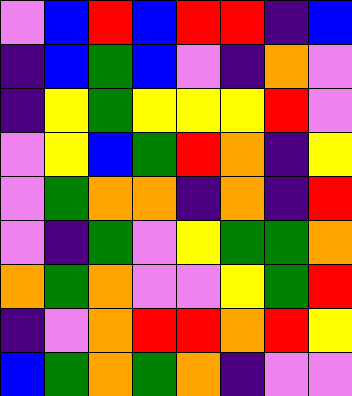[["violet", "blue", "red", "blue", "red", "red", "indigo", "blue"], ["indigo", "blue", "green", "blue", "violet", "indigo", "orange", "violet"], ["indigo", "yellow", "green", "yellow", "yellow", "yellow", "red", "violet"], ["violet", "yellow", "blue", "green", "red", "orange", "indigo", "yellow"], ["violet", "green", "orange", "orange", "indigo", "orange", "indigo", "red"], ["violet", "indigo", "green", "violet", "yellow", "green", "green", "orange"], ["orange", "green", "orange", "violet", "violet", "yellow", "green", "red"], ["indigo", "violet", "orange", "red", "red", "orange", "red", "yellow"], ["blue", "green", "orange", "green", "orange", "indigo", "violet", "violet"]]